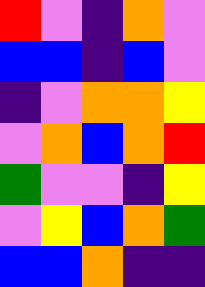[["red", "violet", "indigo", "orange", "violet"], ["blue", "blue", "indigo", "blue", "violet"], ["indigo", "violet", "orange", "orange", "yellow"], ["violet", "orange", "blue", "orange", "red"], ["green", "violet", "violet", "indigo", "yellow"], ["violet", "yellow", "blue", "orange", "green"], ["blue", "blue", "orange", "indigo", "indigo"]]